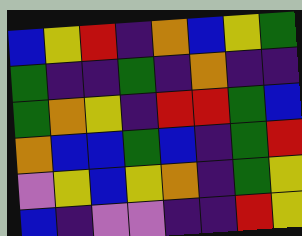[["blue", "yellow", "red", "indigo", "orange", "blue", "yellow", "green"], ["green", "indigo", "indigo", "green", "indigo", "orange", "indigo", "indigo"], ["green", "orange", "yellow", "indigo", "red", "red", "green", "blue"], ["orange", "blue", "blue", "green", "blue", "indigo", "green", "red"], ["violet", "yellow", "blue", "yellow", "orange", "indigo", "green", "yellow"], ["blue", "indigo", "violet", "violet", "indigo", "indigo", "red", "yellow"]]